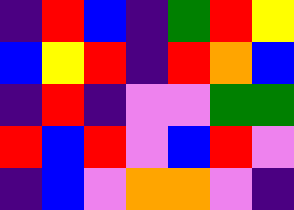[["indigo", "red", "blue", "indigo", "green", "red", "yellow"], ["blue", "yellow", "red", "indigo", "red", "orange", "blue"], ["indigo", "red", "indigo", "violet", "violet", "green", "green"], ["red", "blue", "red", "violet", "blue", "red", "violet"], ["indigo", "blue", "violet", "orange", "orange", "violet", "indigo"]]